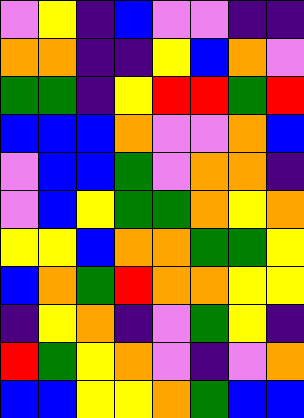[["violet", "yellow", "indigo", "blue", "violet", "violet", "indigo", "indigo"], ["orange", "orange", "indigo", "indigo", "yellow", "blue", "orange", "violet"], ["green", "green", "indigo", "yellow", "red", "red", "green", "red"], ["blue", "blue", "blue", "orange", "violet", "violet", "orange", "blue"], ["violet", "blue", "blue", "green", "violet", "orange", "orange", "indigo"], ["violet", "blue", "yellow", "green", "green", "orange", "yellow", "orange"], ["yellow", "yellow", "blue", "orange", "orange", "green", "green", "yellow"], ["blue", "orange", "green", "red", "orange", "orange", "yellow", "yellow"], ["indigo", "yellow", "orange", "indigo", "violet", "green", "yellow", "indigo"], ["red", "green", "yellow", "orange", "violet", "indigo", "violet", "orange"], ["blue", "blue", "yellow", "yellow", "orange", "green", "blue", "blue"]]